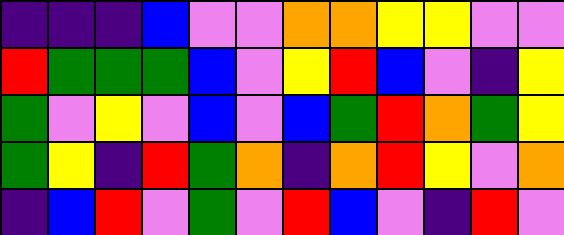[["indigo", "indigo", "indigo", "blue", "violet", "violet", "orange", "orange", "yellow", "yellow", "violet", "violet"], ["red", "green", "green", "green", "blue", "violet", "yellow", "red", "blue", "violet", "indigo", "yellow"], ["green", "violet", "yellow", "violet", "blue", "violet", "blue", "green", "red", "orange", "green", "yellow"], ["green", "yellow", "indigo", "red", "green", "orange", "indigo", "orange", "red", "yellow", "violet", "orange"], ["indigo", "blue", "red", "violet", "green", "violet", "red", "blue", "violet", "indigo", "red", "violet"]]